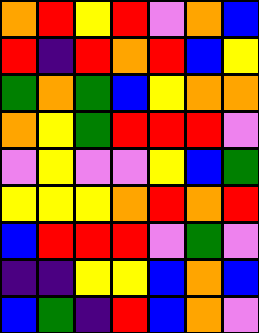[["orange", "red", "yellow", "red", "violet", "orange", "blue"], ["red", "indigo", "red", "orange", "red", "blue", "yellow"], ["green", "orange", "green", "blue", "yellow", "orange", "orange"], ["orange", "yellow", "green", "red", "red", "red", "violet"], ["violet", "yellow", "violet", "violet", "yellow", "blue", "green"], ["yellow", "yellow", "yellow", "orange", "red", "orange", "red"], ["blue", "red", "red", "red", "violet", "green", "violet"], ["indigo", "indigo", "yellow", "yellow", "blue", "orange", "blue"], ["blue", "green", "indigo", "red", "blue", "orange", "violet"]]